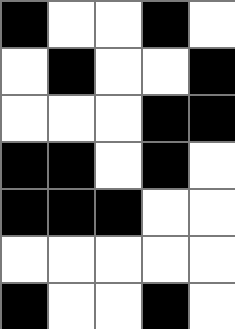[["black", "white", "white", "black", "white"], ["white", "black", "white", "white", "black"], ["white", "white", "white", "black", "black"], ["black", "black", "white", "black", "white"], ["black", "black", "black", "white", "white"], ["white", "white", "white", "white", "white"], ["black", "white", "white", "black", "white"]]